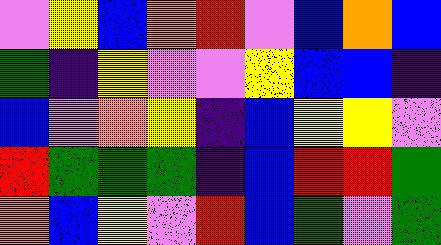[["violet", "yellow", "blue", "orange", "red", "violet", "blue", "orange", "blue"], ["green", "indigo", "yellow", "violet", "violet", "yellow", "blue", "blue", "indigo"], ["blue", "violet", "orange", "yellow", "indigo", "blue", "yellow", "yellow", "violet"], ["red", "green", "green", "green", "indigo", "blue", "red", "red", "green"], ["orange", "blue", "yellow", "violet", "red", "blue", "green", "violet", "green"]]